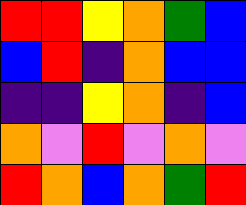[["red", "red", "yellow", "orange", "green", "blue"], ["blue", "red", "indigo", "orange", "blue", "blue"], ["indigo", "indigo", "yellow", "orange", "indigo", "blue"], ["orange", "violet", "red", "violet", "orange", "violet"], ["red", "orange", "blue", "orange", "green", "red"]]